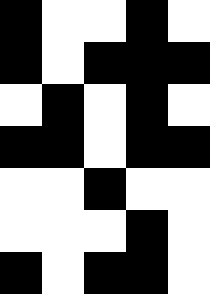[["black", "white", "white", "black", "white"], ["black", "white", "black", "black", "black"], ["white", "black", "white", "black", "white"], ["black", "black", "white", "black", "black"], ["white", "white", "black", "white", "white"], ["white", "white", "white", "black", "white"], ["black", "white", "black", "black", "white"]]